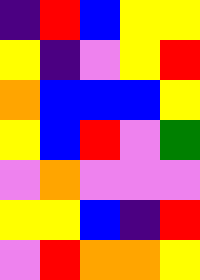[["indigo", "red", "blue", "yellow", "yellow"], ["yellow", "indigo", "violet", "yellow", "red"], ["orange", "blue", "blue", "blue", "yellow"], ["yellow", "blue", "red", "violet", "green"], ["violet", "orange", "violet", "violet", "violet"], ["yellow", "yellow", "blue", "indigo", "red"], ["violet", "red", "orange", "orange", "yellow"]]